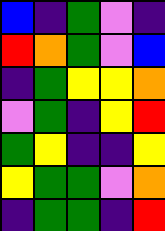[["blue", "indigo", "green", "violet", "indigo"], ["red", "orange", "green", "violet", "blue"], ["indigo", "green", "yellow", "yellow", "orange"], ["violet", "green", "indigo", "yellow", "red"], ["green", "yellow", "indigo", "indigo", "yellow"], ["yellow", "green", "green", "violet", "orange"], ["indigo", "green", "green", "indigo", "red"]]